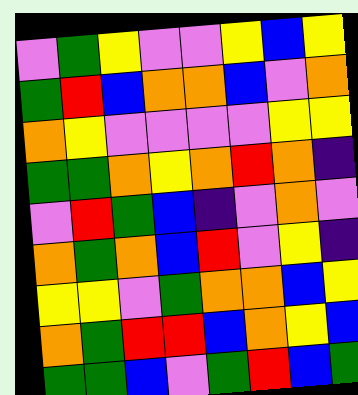[["violet", "green", "yellow", "violet", "violet", "yellow", "blue", "yellow"], ["green", "red", "blue", "orange", "orange", "blue", "violet", "orange"], ["orange", "yellow", "violet", "violet", "violet", "violet", "yellow", "yellow"], ["green", "green", "orange", "yellow", "orange", "red", "orange", "indigo"], ["violet", "red", "green", "blue", "indigo", "violet", "orange", "violet"], ["orange", "green", "orange", "blue", "red", "violet", "yellow", "indigo"], ["yellow", "yellow", "violet", "green", "orange", "orange", "blue", "yellow"], ["orange", "green", "red", "red", "blue", "orange", "yellow", "blue"], ["green", "green", "blue", "violet", "green", "red", "blue", "green"]]